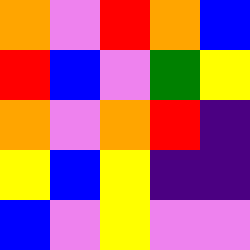[["orange", "violet", "red", "orange", "blue"], ["red", "blue", "violet", "green", "yellow"], ["orange", "violet", "orange", "red", "indigo"], ["yellow", "blue", "yellow", "indigo", "indigo"], ["blue", "violet", "yellow", "violet", "violet"]]